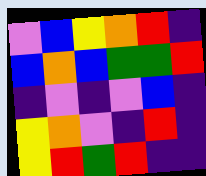[["violet", "blue", "yellow", "orange", "red", "indigo"], ["blue", "orange", "blue", "green", "green", "red"], ["indigo", "violet", "indigo", "violet", "blue", "indigo"], ["yellow", "orange", "violet", "indigo", "red", "indigo"], ["yellow", "red", "green", "red", "indigo", "indigo"]]